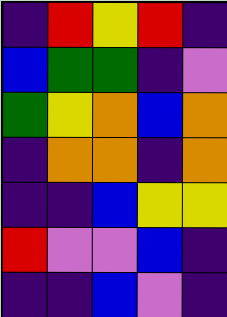[["indigo", "red", "yellow", "red", "indigo"], ["blue", "green", "green", "indigo", "violet"], ["green", "yellow", "orange", "blue", "orange"], ["indigo", "orange", "orange", "indigo", "orange"], ["indigo", "indigo", "blue", "yellow", "yellow"], ["red", "violet", "violet", "blue", "indigo"], ["indigo", "indigo", "blue", "violet", "indigo"]]